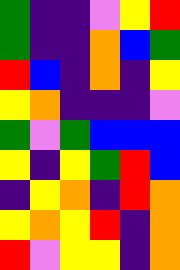[["green", "indigo", "indigo", "violet", "yellow", "red"], ["green", "indigo", "indigo", "orange", "blue", "green"], ["red", "blue", "indigo", "orange", "indigo", "yellow"], ["yellow", "orange", "indigo", "indigo", "indigo", "violet"], ["green", "violet", "green", "blue", "blue", "blue"], ["yellow", "indigo", "yellow", "green", "red", "blue"], ["indigo", "yellow", "orange", "indigo", "red", "orange"], ["yellow", "orange", "yellow", "red", "indigo", "orange"], ["red", "violet", "yellow", "yellow", "indigo", "orange"]]